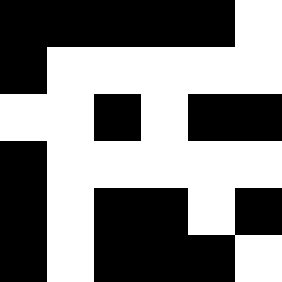[["black", "black", "black", "black", "black", "white"], ["black", "white", "white", "white", "white", "white"], ["white", "white", "black", "white", "black", "black"], ["black", "white", "white", "white", "white", "white"], ["black", "white", "black", "black", "white", "black"], ["black", "white", "black", "black", "black", "white"]]